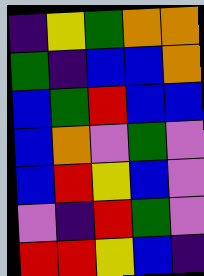[["indigo", "yellow", "green", "orange", "orange"], ["green", "indigo", "blue", "blue", "orange"], ["blue", "green", "red", "blue", "blue"], ["blue", "orange", "violet", "green", "violet"], ["blue", "red", "yellow", "blue", "violet"], ["violet", "indigo", "red", "green", "violet"], ["red", "red", "yellow", "blue", "indigo"]]